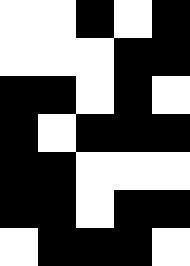[["white", "white", "black", "white", "black"], ["white", "white", "white", "black", "black"], ["black", "black", "white", "black", "white"], ["black", "white", "black", "black", "black"], ["black", "black", "white", "white", "white"], ["black", "black", "white", "black", "black"], ["white", "black", "black", "black", "white"]]